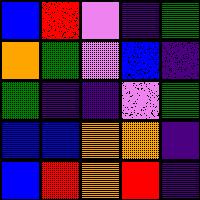[["blue", "red", "violet", "indigo", "green"], ["orange", "green", "violet", "blue", "indigo"], ["green", "indigo", "indigo", "violet", "green"], ["blue", "blue", "orange", "orange", "indigo"], ["blue", "red", "orange", "red", "indigo"]]